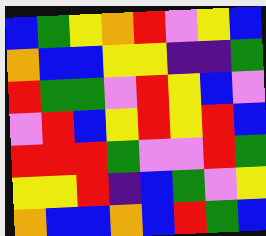[["blue", "green", "yellow", "orange", "red", "violet", "yellow", "blue"], ["orange", "blue", "blue", "yellow", "yellow", "indigo", "indigo", "green"], ["red", "green", "green", "violet", "red", "yellow", "blue", "violet"], ["violet", "red", "blue", "yellow", "red", "yellow", "red", "blue"], ["red", "red", "red", "green", "violet", "violet", "red", "green"], ["yellow", "yellow", "red", "indigo", "blue", "green", "violet", "yellow"], ["orange", "blue", "blue", "orange", "blue", "red", "green", "blue"]]